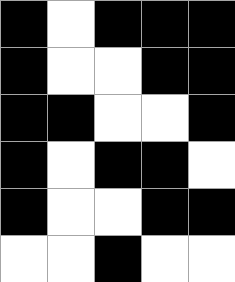[["black", "white", "black", "black", "black"], ["black", "white", "white", "black", "black"], ["black", "black", "white", "white", "black"], ["black", "white", "black", "black", "white"], ["black", "white", "white", "black", "black"], ["white", "white", "black", "white", "white"]]